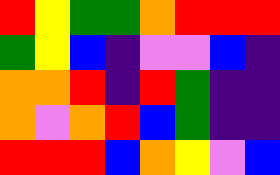[["red", "yellow", "green", "green", "orange", "red", "red", "red"], ["green", "yellow", "blue", "indigo", "violet", "violet", "blue", "indigo"], ["orange", "orange", "red", "indigo", "red", "green", "indigo", "indigo"], ["orange", "violet", "orange", "red", "blue", "green", "indigo", "indigo"], ["red", "red", "red", "blue", "orange", "yellow", "violet", "blue"]]